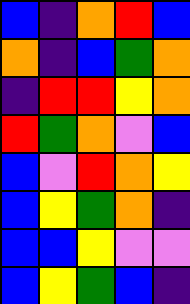[["blue", "indigo", "orange", "red", "blue"], ["orange", "indigo", "blue", "green", "orange"], ["indigo", "red", "red", "yellow", "orange"], ["red", "green", "orange", "violet", "blue"], ["blue", "violet", "red", "orange", "yellow"], ["blue", "yellow", "green", "orange", "indigo"], ["blue", "blue", "yellow", "violet", "violet"], ["blue", "yellow", "green", "blue", "indigo"]]